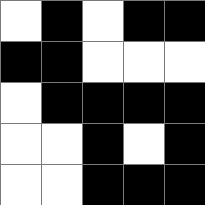[["white", "black", "white", "black", "black"], ["black", "black", "white", "white", "white"], ["white", "black", "black", "black", "black"], ["white", "white", "black", "white", "black"], ["white", "white", "black", "black", "black"]]